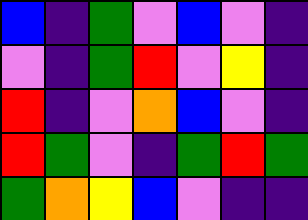[["blue", "indigo", "green", "violet", "blue", "violet", "indigo"], ["violet", "indigo", "green", "red", "violet", "yellow", "indigo"], ["red", "indigo", "violet", "orange", "blue", "violet", "indigo"], ["red", "green", "violet", "indigo", "green", "red", "green"], ["green", "orange", "yellow", "blue", "violet", "indigo", "indigo"]]